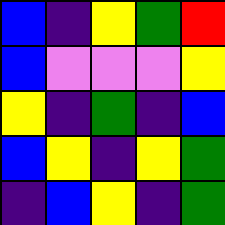[["blue", "indigo", "yellow", "green", "red"], ["blue", "violet", "violet", "violet", "yellow"], ["yellow", "indigo", "green", "indigo", "blue"], ["blue", "yellow", "indigo", "yellow", "green"], ["indigo", "blue", "yellow", "indigo", "green"]]